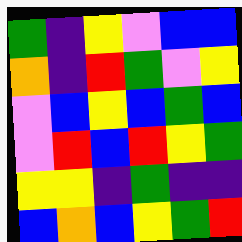[["green", "indigo", "yellow", "violet", "blue", "blue"], ["orange", "indigo", "red", "green", "violet", "yellow"], ["violet", "blue", "yellow", "blue", "green", "blue"], ["violet", "red", "blue", "red", "yellow", "green"], ["yellow", "yellow", "indigo", "green", "indigo", "indigo"], ["blue", "orange", "blue", "yellow", "green", "red"]]